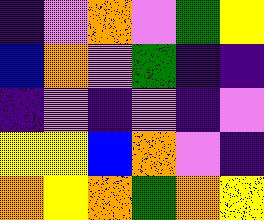[["indigo", "violet", "orange", "violet", "green", "yellow"], ["blue", "orange", "violet", "green", "indigo", "indigo"], ["indigo", "violet", "indigo", "violet", "indigo", "violet"], ["yellow", "yellow", "blue", "orange", "violet", "indigo"], ["orange", "yellow", "orange", "green", "orange", "yellow"]]